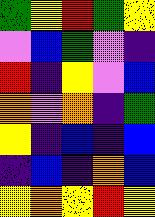[["green", "yellow", "red", "green", "yellow"], ["violet", "blue", "green", "violet", "indigo"], ["red", "indigo", "yellow", "violet", "blue"], ["orange", "violet", "orange", "indigo", "green"], ["yellow", "indigo", "blue", "indigo", "blue"], ["indigo", "blue", "indigo", "orange", "blue"], ["yellow", "orange", "yellow", "red", "yellow"]]